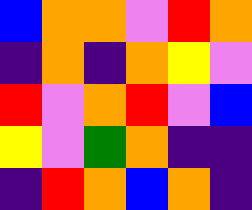[["blue", "orange", "orange", "violet", "red", "orange"], ["indigo", "orange", "indigo", "orange", "yellow", "violet"], ["red", "violet", "orange", "red", "violet", "blue"], ["yellow", "violet", "green", "orange", "indigo", "indigo"], ["indigo", "red", "orange", "blue", "orange", "indigo"]]